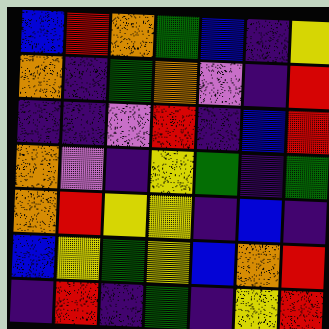[["blue", "red", "orange", "green", "blue", "indigo", "yellow"], ["orange", "indigo", "green", "orange", "violet", "indigo", "red"], ["indigo", "indigo", "violet", "red", "indigo", "blue", "red"], ["orange", "violet", "indigo", "yellow", "green", "indigo", "green"], ["orange", "red", "yellow", "yellow", "indigo", "blue", "indigo"], ["blue", "yellow", "green", "yellow", "blue", "orange", "red"], ["indigo", "red", "indigo", "green", "indigo", "yellow", "red"]]